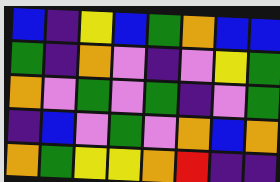[["blue", "indigo", "yellow", "blue", "green", "orange", "blue", "blue"], ["green", "indigo", "orange", "violet", "indigo", "violet", "yellow", "green"], ["orange", "violet", "green", "violet", "green", "indigo", "violet", "green"], ["indigo", "blue", "violet", "green", "violet", "orange", "blue", "orange"], ["orange", "green", "yellow", "yellow", "orange", "red", "indigo", "indigo"]]